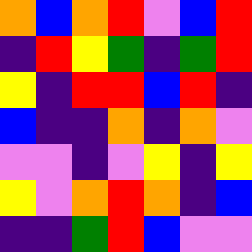[["orange", "blue", "orange", "red", "violet", "blue", "red"], ["indigo", "red", "yellow", "green", "indigo", "green", "red"], ["yellow", "indigo", "red", "red", "blue", "red", "indigo"], ["blue", "indigo", "indigo", "orange", "indigo", "orange", "violet"], ["violet", "violet", "indigo", "violet", "yellow", "indigo", "yellow"], ["yellow", "violet", "orange", "red", "orange", "indigo", "blue"], ["indigo", "indigo", "green", "red", "blue", "violet", "violet"]]